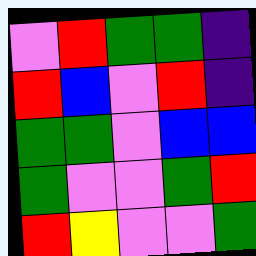[["violet", "red", "green", "green", "indigo"], ["red", "blue", "violet", "red", "indigo"], ["green", "green", "violet", "blue", "blue"], ["green", "violet", "violet", "green", "red"], ["red", "yellow", "violet", "violet", "green"]]